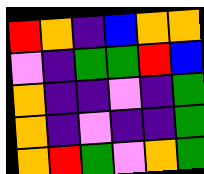[["red", "orange", "indigo", "blue", "orange", "orange"], ["violet", "indigo", "green", "green", "red", "blue"], ["orange", "indigo", "indigo", "violet", "indigo", "green"], ["orange", "indigo", "violet", "indigo", "indigo", "green"], ["orange", "red", "green", "violet", "orange", "green"]]